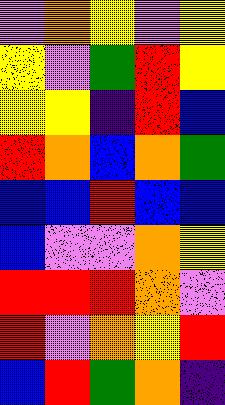[["violet", "orange", "yellow", "violet", "yellow"], ["yellow", "violet", "green", "red", "yellow"], ["yellow", "yellow", "indigo", "red", "blue"], ["red", "orange", "blue", "orange", "green"], ["blue", "blue", "red", "blue", "blue"], ["blue", "violet", "violet", "orange", "yellow"], ["red", "red", "red", "orange", "violet"], ["red", "violet", "orange", "yellow", "red"], ["blue", "red", "green", "orange", "indigo"]]